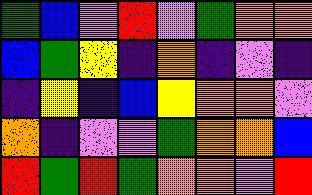[["green", "blue", "violet", "red", "violet", "green", "orange", "orange"], ["blue", "green", "yellow", "indigo", "orange", "indigo", "violet", "indigo"], ["indigo", "yellow", "indigo", "blue", "yellow", "orange", "orange", "violet"], ["orange", "indigo", "violet", "violet", "green", "orange", "orange", "blue"], ["red", "green", "red", "green", "orange", "orange", "violet", "red"]]